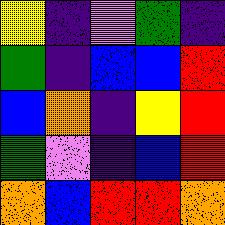[["yellow", "indigo", "violet", "green", "indigo"], ["green", "indigo", "blue", "blue", "red"], ["blue", "orange", "indigo", "yellow", "red"], ["green", "violet", "indigo", "blue", "red"], ["orange", "blue", "red", "red", "orange"]]